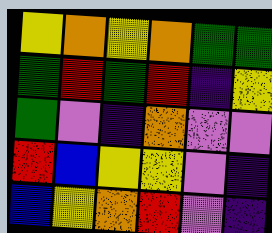[["yellow", "orange", "yellow", "orange", "green", "green"], ["green", "red", "green", "red", "indigo", "yellow"], ["green", "violet", "indigo", "orange", "violet", "violet"], ["red", "blue", "yellow", "yellow", "violet", "indigo"], ["blue", "yellow", "orange", "red", "violet", "indigo"]]